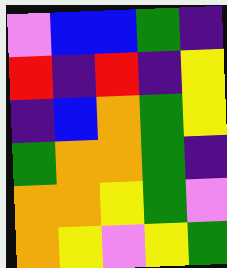[["violet", "blue", "blue", "green", "indigo"], ["red", "indigo", "red", "indigo", "yellow"], ["indigo", "blue", "orange", "green", "yellow"], ["green", "orange", "orange", "green", "indigo"], ["orange", "orange", "yellow", "green", "violet"], ["orange", "yellow", "violet", "yellow", "green"]]